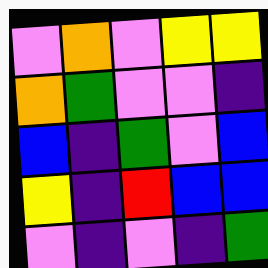[["violet", "orange", "violet", "yellow", "yellow"], ["orange", "green", "violet", "violet", "indigo"], ["blue", "indigo", "green", "violet", "blue"], ["yellow", "indigo", "red", "blue", "blue"], ["violet", "indigo", "violet", "indigo", "green"]]